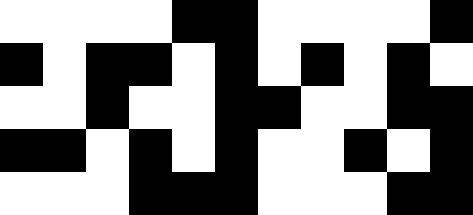[["white", "white", "white", "white", "black", "black", "white", "white", "white", "white", "black"], ["black", "white", "black", "black", "white", "black", "white", "black", "white", "black", "white"], ["white", "white", "black", "white", "white", "black", "black", "white", "white", "black", "black"], ["black", "black", "white", "black", "white", "black", "white", "white", "black", "white", "black"], ["white", "white", "white", "black", "black", "black", "white", "white", "white", "black", "black"]]